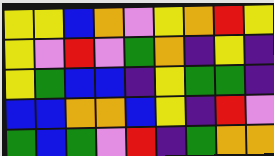[["yellow", "yellow", "blue", "orange", "violet", "yellow", "orange", "red", "yellow"], ["yellow", "violet", "red", "violet", "green", "orange", "indigo", "yellow", "indigo"], ["yellow", "green", "blue", "blue", "indigo", "yellow", "green", "green", "indigo"], ["blue", "blue", "orange", "orange", "blue", "yellow", "indigo", "red", "violet"], ["green", "blue", "green", "violet", "red", "indigo", "green", "orange", "orange"]]